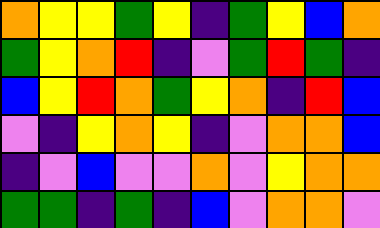[["orange", "yellow", "yellow", "green", "yellow", "indigo", "green", "yellow", "blue", "orange"], ["green", "yellow", "orange", "red", "indigo", "violet", "green", "red", "green", "indigo"], ["blue", "yellow", "red", "orange", "green", "yellow", "orange", "indigo", "red", "blue"], ["violet", "indigo", "yellow", "orange", "yellow", "indigo", "violet", "orange", "orange", "blue"], ["indigo", "violet", "blue", "violet", "violet", "orange", "violet", "yellow", "orange", "orange"], ["green", "green", "indigo", "green", "indigo", "blue", "violet", "orange", "orange", "violet"]]